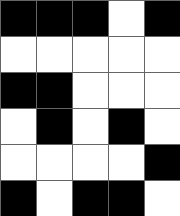[["black", "black", "black", "white", "black"], ["white", "white", "white", "white", "white"], ["black", "black", "white", "white", "white"], ["white", "black", "white", "black", "white"], ["white", "white", "white", "white", "black"], ["black", "white", "black", "black", "white"]]